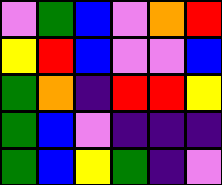[["violet", "green", "blue", "violet", "orange", "red"], ["yellow", "red", "blue", "violet", "violet", "blue"], ["green", "orange", "indigo", "red", "red", "yellow"], ["green", "blue", "violet", "indigo", "indigo", "indigo"], ["green", "blue", "yellow", "green", "indigo", "violet"]]